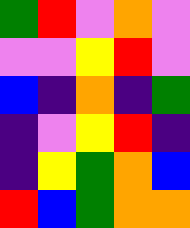[["green", "red", "violet", "orange", "violet"], ["violet", "violet", "yellow", "red", "violet"], ["blue", "indigo", "orange", "indigo", "green"], ["indigo", "violet", "yellow", "red", "indigo"], ["indigo", "yellow", "green", "orange", "blue"], ["red", "blue", "green", "orange", "orange"]]